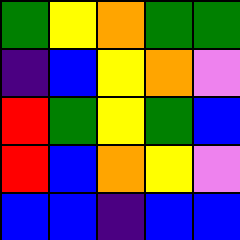[["green", "yellow", "orange", "green", "green"], ["indigo", "blue", "yellow", "orange", "violet"], ["red", "green", "yellow", "green", "blue"], ["red", "blue", "orange", "yellow", "violet"], ["blue", "blue", "indigo", "blue", "blue"]]